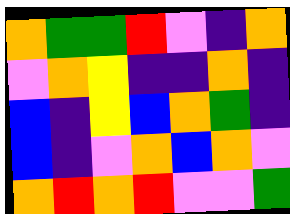[["orange", "green", "green", "red", "violet", "indigo", "orange"], ["violet", "orange", "yellow", "indigo", "indigo", "orange", "indigo"], ["blue", "indigo", "yellow", "blue", "orange", "green", "indigo"], ["blue", "indigo", "violet", "orange", "blue", "orange", "violet"], ["orange", "red", "orange", "red", "violet", "violet", "green"]]